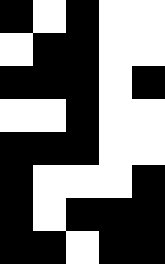[["black", "white", "black", "white", "white"], ["white", "black", "black", "white", "white"], ["black", "black", "black", "white", "black"], ["white", "white", "black", "white", "white"], ["black", "black", "black", "white", "white"], ["black", "white", "white", "white", "black"], ["black", "white", "black", "black", "black"], ["black", "black", "white", "black", "black"]]